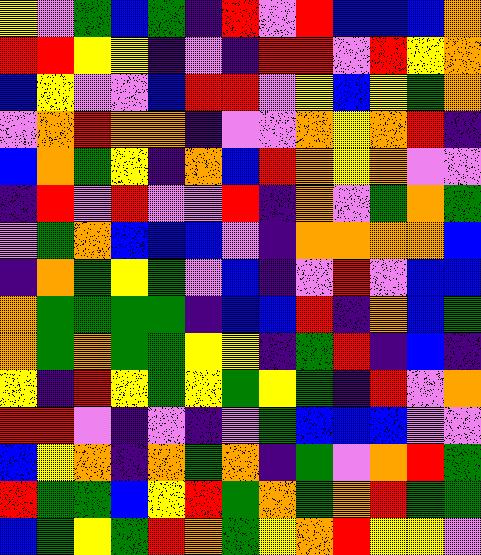[["yellow", "violet", "green", "blue", "green", "indigo", "red", "violet", "red", "blue", "blue", "blue", "orange"], ["red", "red", "yellow", "yellow", "indigo", "violet", "indigo", "red", "red", "violet", "red", "yellow", "orange"], ["blue", "yellow", "violet", "violet", "blue", "red", "red", "violet", "yellow", "blue", "yellow", "green", "orange"], ["violet", "orange", "red", "orange", "orange", "indigo", "violet", "violet", "orange", "yellow", "orange", "red", "indigo"], ["blue", "orange", "green", "yellow", "indigo", "orange", "blue", "red", "orange", "yellow", "orange", "violet", "violet"], ["indigo", "red", "violet", "red", "violet", "violet", "red", "indigo", "orange", "violet", "green", "orange", "green"], ["violet", "green", "orange", "blue", "blue", "blue", "violet", "indigo", "orange", "orange", "orange", "orange", "blue"], ["indigo", "orange", "green", "yellow", "green", "violet", "blue", "indigo", "violet", "red", "violet", "blue", "blue"], ["orange", "green", "green", "green", "green", "indigo", "blue", "blue", "red", "indigo", "orange", "blue", "green"], ["orange", "green", "orange", "green", "green", "yellow", "yellow", "indigo", "green", "red", "indigo", "blue", "indigo"], ["yellow", "indigo", "red", "yellow", "green", "yellow", "green", "yellow", "green", "indigo", "red", "violet", "orange"], ["red", "red", "violet", "indigo", "violet", "indigo", "violet", "green", "blue", "blue", "blue", "violet", "violet"], ["blue", "yellow", "orange", "indigo", "orange", "green", "orange", "indigo", "green", "violet", "orange", "red", "green"], ["red", "green", "green", "blue", "yellow", "red", "green", "orange", "green", "orange", "red", "green", "green"], ["blue", "green", "yellow", "green", "red", "orange", "green", "yellow", "orange", "red", "yellow", "yellow", "violet"]]